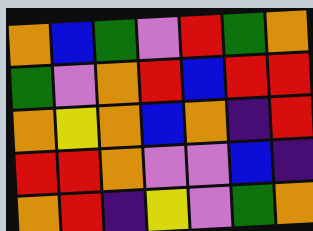[["orange", "blue", "green", "violet", "red", "green", "orange"], ["green", "violet", "orange", "red", "blue", "red", "red"], ["orange", "yellow", "orange", "blue", "orange", "indigo", "red"], ["red", "red", "orange", "violet", "violet", "blue", "indigo"], ["orange", "red", "indigo", "yellow", "violet", "green", "orange"]]